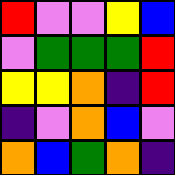[["red", "violet", "violet", "yellow", "blue"], ["violet", "green", "green", "green", "red"], ["yellow", "yellow", "orange", "indigo", "red"], ["indigo", "violet", "orange", "blue", "violet"], ["orange", "blue", "green", "orange", "indigo"]]